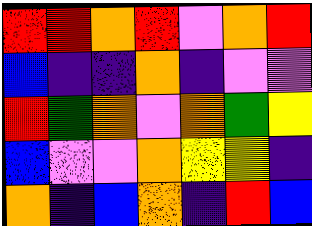[["red", "red", "orange", "red", "violet", "orange", "red"], ["blue", "indigo", "indigo", "orange", "indigo", "violet", "violet"], ["red", "green", "orange", "violet", "orange", "green", "yellow"], ["blue", "violet", "violet", "orange", "yellow", "yellow", "indigo"], ["orange", "indigo", "blue", "orange", "indigo", "red", "blue"]]